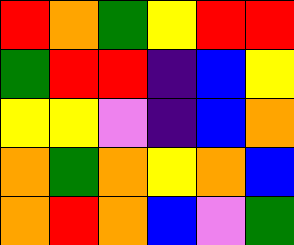[["red", "orange", "green", "yellow", "red", "red"], ["green", "red", "red", "indigo", "blue", "yellow"], ["yellow", "yellow", "violet", "indigo", "blue", "orange"], ["orange", "green", "orange", "yellow", "orange", "blue"], ["orange", "red", "orange", "blue", "violet", "green"]]